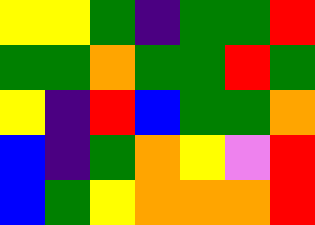[["yellow", "yellow", "green", "indigo", "green", "green", "red"], ["green", "green", "orange", "green", "green", "red", "green"], ["yellow", "indigo", "red", "blue", "green", "green", "orange"], ["blue", "indigo", "green", "orange", "yellow", "violet", "red"], ["blue", "green", "yellow", "orange", "orange", "orange", "red"]]